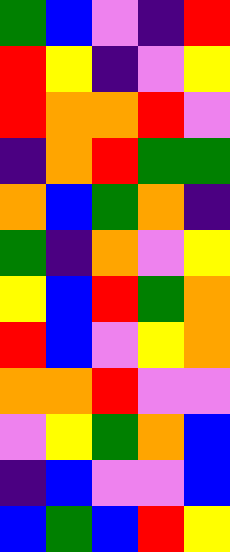[["green", "blue", "violet", "indigo", "red"], ["red", "yellow", "indigo", "violet", "yellow"], ["red", "orange", "orange", "red", "violet"], ["indigo", "orange", "red", "green", "green"], ["orange", "blue", "green", "orange", "indigo"], ["green", "indigo", "orange", "violet", "yellow"], ["yellow", "blue", "red", "green", "orange"], ["red", "blue", "violet", "yellow", "orange"], ["orange", "orange", "red", "violet", "violet"], ["violet", "yellow", "green", "orange", "blue"], ["indigo", "blue", "violet", "violet", "blue"], ["blue", "green", "blue", "red", "yellow"]]